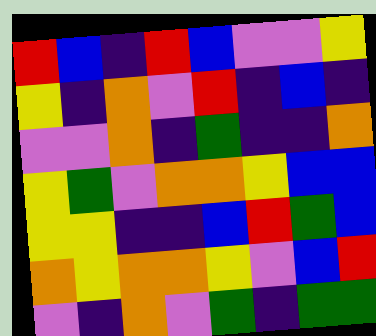[["red", "blue", "indigo", "red", "blue", "violet", "violet", "yellow"], ["yellow", "indigo", "orange", "violet", "red", "indigo", "blue", "indigo"], ["violet", "violet", "orange", "indigo", "green", "indigo", "indigo", "orange"], ["yellow", "green", "violet", "orange", "orange", "yellow", "blue", "blue"], ["yellow", "yellow", "indigo", "indigo", "blue", "red", "green", "blue"], ["orange", "yellow", "orange", "orange", "yellow", "violet", "blue", "red"], ["violet", "indigo", "orange", "violet", "green", "indigo", "green", "green"]]